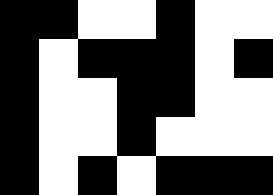[["black", "black", "white", "white", "black", "white", "white"], ["black", "white", "black", "black", "black", "white", "black"], ["black", "white", "white", "black", "black", "white", "white"], ["black", "white", "white", "black", "white", "white", "white"], ["black", "white", "black", "white", "black", "black", "black"]]